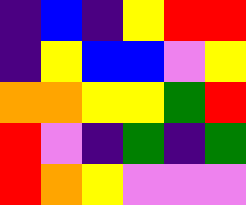[["indigo", "blue", "indigo", "yellow", "red", "red"], ["indigo", "yellow", "blue", "blue", "violet", "yellow"], ["orange", "orange", "yellow", "yellow", "green", "red"], ["red", "violet", "indigo", "green", "indigo", "green"], ["red", "orange", "yellow", "violet", "violet", "violet"]]